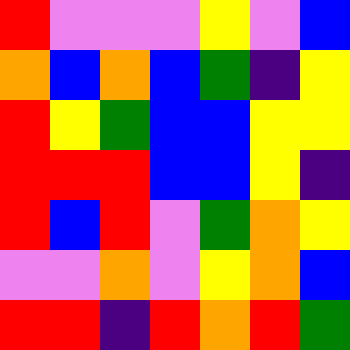[["red", "violet", "violet", "violet", "yellow", "violet", "blue"], ["orange", "blue", "orange", "blue", "green", "indigo", "yellow"], ["red", "yellow", "green", "blue", "blue", "yellow", "yellow"], ["red", "red", "red", "blue", "blue", "yellow", "indigo"], ["red", "blue", "red", "violet", "green", "orange", "yellow"], ["violet", "violet", "orange", "violet", "yellow", "orange", "blue"], ["red", "red", "indigo", "red", "orange", "red", "green"]]